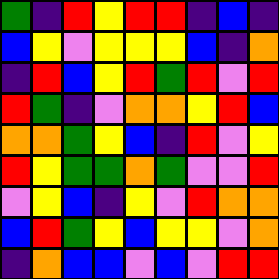[["green", "indigo", "red", "yellow", "red", "red", "indigo", "blue", "indigo"], ["blue", "yellow", "violet", "yellow", "yellow", "yellow", "blue", "indigo", "orange"], ["indigo", "red", "blue", "yellow", "red", "green", "red", "violet", "red"], ["red", "green", "indigo", "violet", "orange", "orange", "yellow", "red", "blue"], ["orange", "orange", "green", "yellow", "blue", "indigo", "red", "violet", "yellow"], ["red", "yellow", "green", "green", "orange", "green", "violet", "violet", "red"], ["violet", "yellow", "blue", "indigo", "yellow", "violet", "red", "orange", "orange"], ["blue", "red", "green", "yellow", "blue", "yellow", "yellow", "violet", "orange"], ["indigo", "orange", "blue", "blue", "violet", "blue", "violet", "red", "red"]]